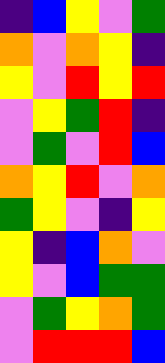[["indigo", "blue", "yellow", "violet", "green"], ["orange", "violet", "orange", "yellow", "indigo"], ["yellow", "violet", "red", "yellow", "red"], ["violet", "yellow", "green", "red", "indigo"], ["violet", "green", "violet", "red", "blue"], ["orange", "yellow", "red", "violet", "orange"], ["green", "yellow", "violet", "indigo", "yellow"], ["yellow", "indigo", "blue", "orange", "violet"], ["yellow", "violet", "blue", "green", "green"], ["violet", "green", "yellow", "orange", "green"], ["violet", "red", "red", "red", "blue"]]